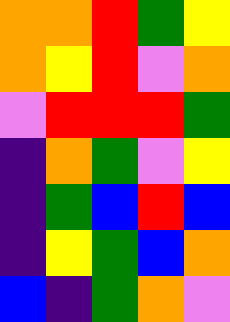[["orange", "orange", "red", "green", "yellow"], ["orange", "yellow", "red", "violet", "orange"], ["violet", "red", "red", "red", "green"], ["indigo", "orange", "green", "violet", "yellow"], ["indigo", "green", "blue", "red", "blue"], ["indigo", "yellow", "green", "blue", "orange"], ["blue", "indigo", "green", "orange", "violet"]]